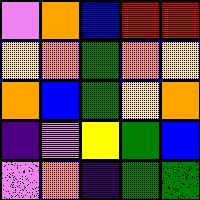[["violet", "orange", "blue", "red", "red"], ["yellow", "orange", "green", "orange", "yellow"], ["orange", "blue", "green", "yellow", "orange"], ["indigo", "violet", "yellow", "green", "blue"], ["violet", "orange", "indigo", "green", "green"]]